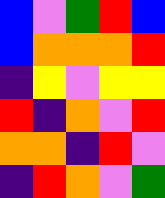[["blue", "violet", "green", "red", "blue"], ["blue", "orange", "orange", "orange", "red"], ["indigo", "yellow", "violet", "yellow", "yellow"], ["red", "indigo", "orange", "violet", "red"], ["orange", "orange", "indigo", "red", "violet"], ["indigo", "red", "orange", "violet", "green"]]